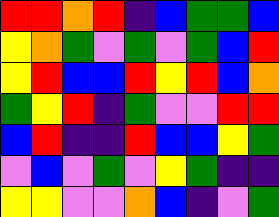[["red", "red", "orange", "red", "indigo", "blue", "green", "green", "blue"], ["yellow", "orange", "green", "violet", "green", "violet", "green", "blue", "red"], ["yellow", "red", "blue", "blue", "red", "yellow", "red", "blue", "orange"], ["green", "yellow", "red", "indigo", "green", "violet", "violet", "red", "red"], ["blue", "red", "indigo", "indigo", "red", "blue", "blue", "yellow", "green"], ["violet", "blue", "violet", "green", "violet", "yellow", "green", "indigo", "indigo"], ["yellow", "yellow", "violet", "violet", "orange", "blue", "indigo", "violet", "green"]]